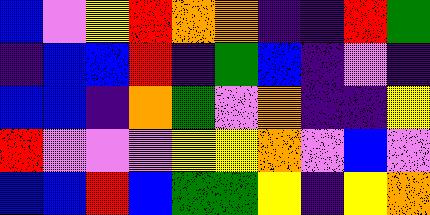[["blue", "violet", "yellow", "red", "orange", "orange", "indigo", "indigo", "red", "green"], ["indigo", "blue", "blue", "red", "indigo", "green", "blue", "indigo", "violet", "indigo"], ["blue", "blue", "indigo", "orange", "green", "violet", "orange", "indigo", "indigo", "yellow"], ["red", "violet", "violet", "violet", "yellow", "yellow", "orange", "violet", "blue", "violet"], ["blue", "blue", "red", "blue", "green", "green", "yellow", "indigo", "yellow", "orange"]]